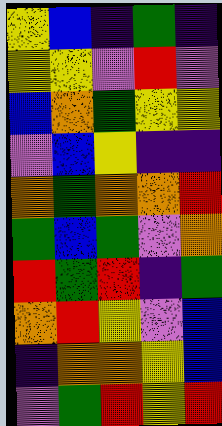[["yellow", "blue", "indigo", "green", "indigo"], ["yellow", "yellow", "violet", "red", "violet"], ["blue", "orange", "green", "yellow", "yellow"], ["violet", "blue", "yellow", "indigo", "indigo"], ["orange", "green", "orange", "orange", "red"], ["green", "blue", "green", "violet", "orange"], ["red", "green", "red", "indigo", "green"], ["orange", "red", "yellow", "violet", "blue"], ["indigo", "orange", "orange", "yellow", "blue"], ["violet", "green", "red", "yellow", "red"]]